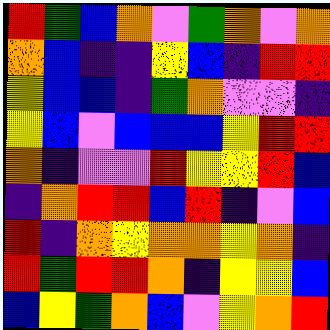[["red", "green", "blue", "orange", "violet", "green", "orange", "violet", "orange"], ["orange", "blue", "indigo", "indigo", "yellow", "blue", "indigo", "red", "red"], ["yellow", "blue", "blue", "indigo", "green", "orange", "violet", "violet", "indigo"], ["yellow", "blue", "violet", "blue", "blue", "blue", "yellow", "red", "red"], ["orange", "indigo", "violet", "violet", "red", "yellow", "yellow", "red", "blue"], ["indigo", "orange", "red", "red", "blue", "red", "indigo", "violet", "blue"], ["red", "indigo", "orange", "yellow", "orange", "orange", "yellow", "orange", "indigo"], ["red", "green", "red", "red", "orange", "indigo", "yellow", "yellow", "blue"], ["blue", "yellow", "green", "orange", "blue", "violet", "yellow", "orange", "red"]]